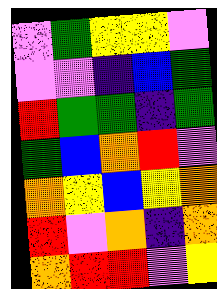[["violet", "green", "yellow", "yellow", "violet"], ["violet", "violet", "indigo", "blue", "green"], ["red", "green", "green", "indigo", "green"], ["green", "blue", "orange", "red", "violet"], ["orange", "yellow", "blue", "yellow", "orange"], ["red", "violet", "orange", "indigo", "orange"], ["orange", "red", "red", "violet", "yellow"]]